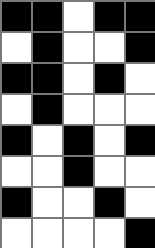[["black", "black", "white", "black", "black"], ["white", "black", "white", "white", "black"], ["black", "black", "white", "black", "white"], ["white", "black", "white", "white", "white"], ["black", "white", "black", "white", "black"], ["white", "white", "black", "white", "white"], ["black", "white", "white", "black", "white"], ["white", "white", "white", "white", "black"]]